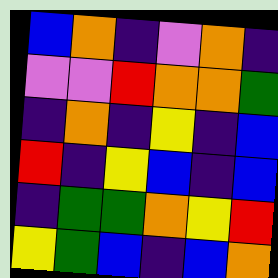[["blue", "orange", "indigo", "violet", "orange", "indigo"], ["violet", "violet", "red", "orange", "orange", "green"], ["indigo", "orange", "indigo", "yellow", "indigo", "blue"], ["red", "indigo", "yellow", "blue", "indigo", "blue"], ["indigo", "green", "green", "orange", "yellow", "red"], ["yellow", "green", "blue", "indigo", "blue", "orange"]]